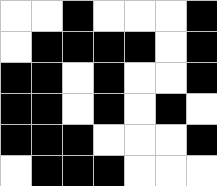[["white", "white", "black", "white", "white", "white", "black"], ["white", "black", "black", "black", "black", "white", "black"], ["black", "black", "white", "black", "white", "white", "black"], ["black", "black", "white", "black", "white", "black", "white"], ["black", "black", "black", "white", "white", "white", "black"], ["white", "black", "black", "black", "white", "white", "white"]]